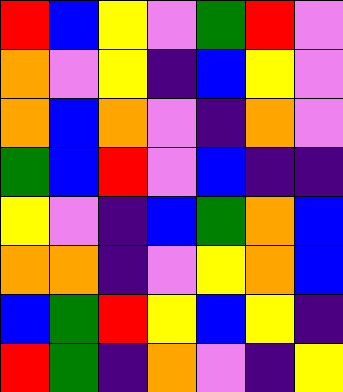[["red", "blue", "yellow", "violet", "green", "red", "violet"], ["orange", "violet", "yellow", "indigo", "blue", "yellow", "violet"], ["orange", "blue", "orange", "violet", "indigo", "orange", "violet"], ["green", "blue", "red", "violet", "blue", "indigo", "indigo"], ["yellow", "violet", "indigo", "blue", "green", "orange", "blue"], ["orange", "orange", "indigo", "violet", "yellow", "orange", "blue"], ["blue", "green", "red", "yellow", "blue", "yellow", "indigo"], ["red", "green", "indigo", "orange", "violet", "indigo", "yellow"]]